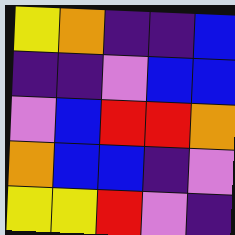[["yellow", "orange", "indigo", "indigo", "blue"], ["indigo", "indigo", "violet", "blue", "blue"], ["violet", "blue", "red", "red", "orange"], ["orange", "blue", "blue", "indigo", "violet"], ["yellow", "yellow", "red", "violet", "indigo"]]